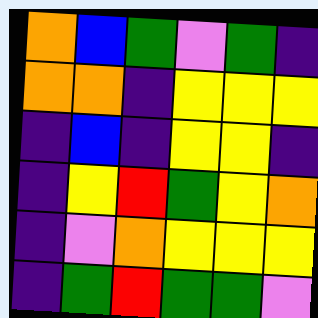[["orange", "blue", "green", "violet", "green", "indigo"], ["orange", "orange", "indigo", "yellow", "yellow", "yellow"], ["indigo", "blue", "indigo", "yellow", "yellow", "indigo"], ["indigo", "yellow", "red", "green", "yellow", "orange"], ["indigo", "violet", "orange", "yellow", "yellow", "yellow"], ["indigo", "green", "red", "green", "green", "violet"]]